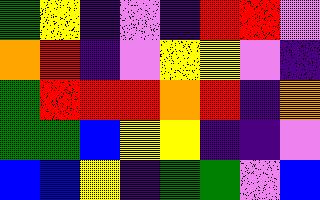[["green", "yellow", "indigo", "violet", "indigo", "red", "red", "violet"], ["orange", "red", "indigo", "violet", "yellow", "yellow", "violet", "indigo"], ["green", "red", "red", "red", "orange", "red", "indigo", "orange"], ["green", "green", "blue", "yellow", "yellow", "indigo", "indigo", "violet"], ["blue", "blue", "yellow", "indigo", "green", "green", "violet", "blue"]]